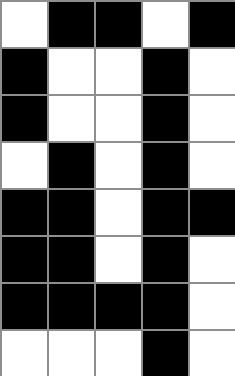[["white", "black", "black", "white", "black"], ["black", "white", "white", "black", "white"], ["black", "white", "white", "black", "white"], ["white", "black", "white", "black", "white"], ["black", "black", "white", "black", "black"], ["black", "black", "white", "black", "white"], ["black", "black", "black", "black", "white"], ["white", "white", "white", "black", "white"]]